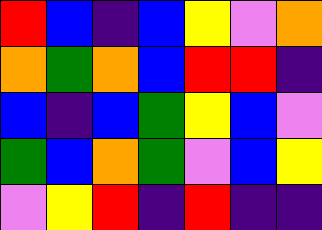[["red", "blue", "indigo", "blue", "yellow", "violet", "orange"], ["orange", "green", "orange", "blue", "red", "red", "indigo"], ["blue", "indigo", "blue", "green", "yellow", "blue", "violet"], ["green", "blue", "orange", "green", "violet", "blue", "yellow"], ["violet", "yellow", "red", "indigo", "red", "indigo", "indigo"]]